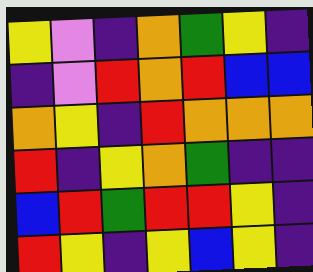[["yellow", "violet", "indigo", "orange", "green", "yellow", "indigo"], ["indigo", "violet", "red", "orange", "red", "blue", "blue"], ["orange", "yellow", "indigo", "red", "orange", "orange", "orange"], ["red", "indigo", "yellow", "orange", "green", "indigo", "indigo"], ["blue", "red", "green", "red", "red", "yellow", "indigo"], ["red", "yellow", "indigo", "yellow", "blue", "yellow", "indigo"]]